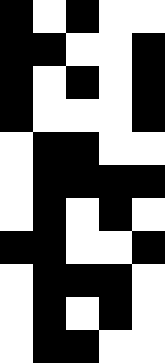[["black", "white", "black", "white", "white"], ["black", "black", "white", "white", "black"], ["black", "white", "black", "white", "black"], ["black", "white", "white", "white", "black"], ["white", "black", "black", "white", "white"], ["white", "black", "black", "black", "black"], ["white", "black", "white", "black", "white"], ["black", "black", "white", "white", "black"], ["white", "black", "black", "black", "white"], ["white", "black", "white", "black", "white"], ["white", "black", "black", "white", "white"]]